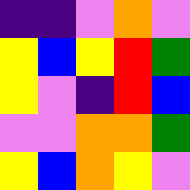[["indigo", "indigo", "violet", "orange", "violet"], ["yellow", "blue", "yellow", "red", "green"], ["yellow", "violet", "indigo", "red", "blue"], ["violet", "violet", "orange", "orange", "green"], ["yellow", "blue", "orange", "yellow", "violet"]]